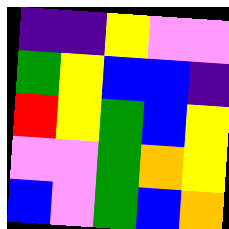[["indigo", "indigo", "yellow", "violet", "violet"], ["green", "yellow", "blue", "blue", "indigo"], ["red", "yellow", "green", "blue", "yellow"], ["violet", "violet", "green", "orange", "yellow"], ["blue", "violet", "green", "blue", "orange"]]